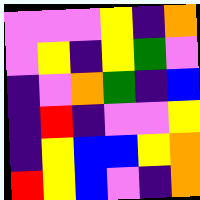[["violet", "violet", "violet", "yellow", "indigo", "orange"], ["violet", "yellow", "indigo", "yellow", "green", "violet"], ["indigo", "violet", "orange", "green", "indigo", "blue"], ["indigo", "red", "indigo", "violet", "violet", "yellow"], ["indigo", "yellow", "blue", "blue", "yellow", "orange"], ["red", "yellow", "blue", "violet", "indigo", "orange"]]